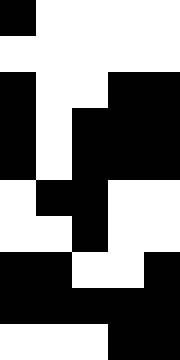[["black", "white", "white", "white", "white"], ["white", "white", "white", "white", "white"], ["black", "white", "white", "black", "black"], ["black", "white", "black", "black", "black"], ["black", "white", "black", "black", "black"], ["white", "black", "black", "white", "white"], ["white", "white", "black", "white", "white"], ["black", "black", "white", "white", "black"], ["black", "black", "black", "black", "black"], ["white", "white", "white", "black", "black"]]